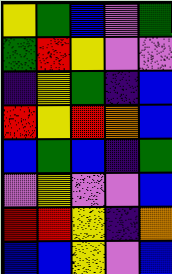[["yellow", "green", "blue", "violet", "green"], ["green", "red", "yellow", "violet", "violet"], ["indigo", "yellow", "green", "indigo", "blue"], ["red", "yellow", "red", "orange", "blue"], ["blue", "green", "blue", "indigo", "green"], ["violet", "yellow", "violet", "violet", "blue"], ["red", "red", "yellow", "indigo", "orange"], ["blue", "blue", "yellow", "violet", "blue"]]